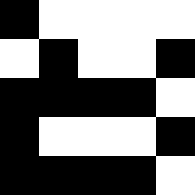[["black", "white", "white", "white", "white"], ["white", "black", "white", "white", "black"], ["black", "black", "black", "black", "white"], ["black", "white", "white", "white", "black"], ["black", "black", "black", "black", "white"]]